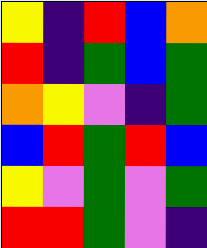[["yellow", "indigo", "red", "blue", "orange"], ["red", "indigo", "green", "blue", "green"], ["orange", "yellow", "violet", "indigo", "green"], ["blue", "red", "green", "red", "blue"], ["yellow", "violet", "green", "violet", "green"], ["red", "red", "green", "violet", "indigo"]]